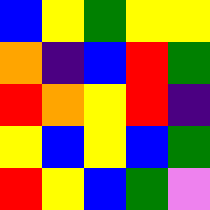[["blue", "yellow", "green", "yellow", "yellow"], ["orange", "indigo", "blue", "red", "green"], ["red", "orange", "yellow", "red", "indigo"], ["yellow", "blue", "yellow", "blue", "green"], ["red", "yellow", "blue", "green", "violet"]]